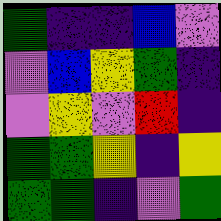[["green", "indigo", "indigo", "blue", "violet"], ["violet", "blue", "yellow", "green", "indigo"], ["violet", "yellow", "violet", "red", "indigo"], ["green", "green", "yellow", "indigo", "yellow"], ["green", "green", "indigo", "violet", "green"]]